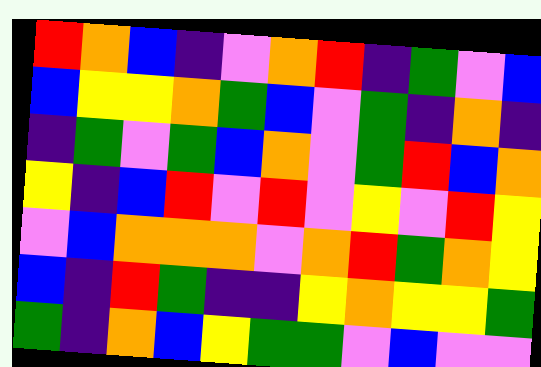[["red", "orange", "blue", "indigo", "violet", "orange", "red", "indigo", "green", "violet", "blue"], ["blue", "yellow", "yellow", "orange", "green", "blue", "violet", "green", "indigo", "orange", "indigo"], ["indigo", "green", "violet", "green", "blue", "orange", "violet", "green", "red", "blue", "orange"], ["yellow", "indigo", "blue", "red", "violet", "red", "violet", "yellow", "violet", "red", "yellow"], ["violet", "blue", "orange", "orange", "orange", "violet", "orange", "red", "green", "orange", "yellow"], ["blue", "indigo", "red", "green", "indigo", "indigo", "yellow", "orange", "yellow", "yellow", "green"], ["green", "indigo", "orange", "blue", "yellow", "green", "green", "violet", "blue", "violet", "violet"]]